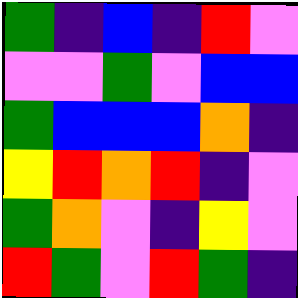[["green", "indigo", "blue", "indigo", "red", "violet"], ["violet", "violet", "green", "violet", "blue", "blue"], ["green", "blue", "blue", "blue", "orange", "indigo"], ["yellow", "red", "orange", "red", "indigo", "violet"], ["green", "orange", "violet", "indigo", "yellow", "violet"], ["red", "green", "violet", "red", "green", "indigo"]]